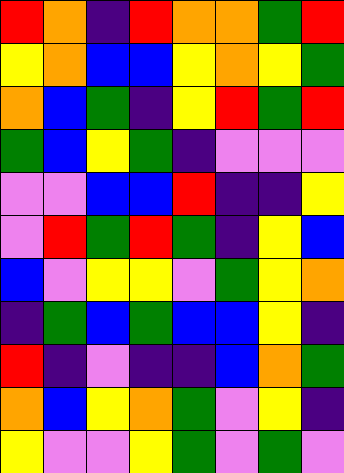[["red", "orange", "indigo", "red", "orange", "orange", "green", "red"], ["yellow", "orange", "blue", "blue", "yellow", "orange", "yellow", "green"], ["orange", "blue", "green", "indigo", "yellow", "red", "green", "red"], ["green", "blue", "yellow", "green", "indigo", "violet", "violet", "violet"], ["violet", "violet", "blue", "blue", "red", "indigo", "indigo", "yellow"], ["violet", "red", "green", "red", "green", "indigo", "yellow", "blue"], ["blue", "violet", "yellow", "yellow", "violet", "green", "yellow", "orange"], ["indigo", "green", "blue", "green", "blue", "blue", "yellow", "indigo"], ["red", "indigo", "violet", "indigo", "indigo", "blue", "orange", "green"], ["orange", "blue", "yellow", "orange", "green", "violet", "yellow", "indigo"], ["yellow", "violet", "violet", "yellow", "green", "violet", "green", "violet"]]